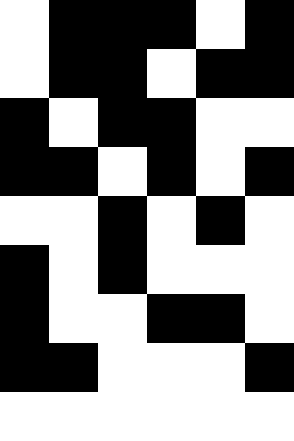[["white", "black", "black", "black", "white", "black"], ["white", "black", "black", "white", "black", "black"], ["black", "white", "black", "black", "white", "white"], ["black", "black", "white", "black", "white", "black"], ["white", "white", "black", "white", "black", "white"], ["black", "white", "black", "white", "white", "white"], ["black", "white", "white", "black", "black", "white"], ["black", "black", "white", "white", "white", "black"], ["white", "white", "white", "white", "white", "white"]]